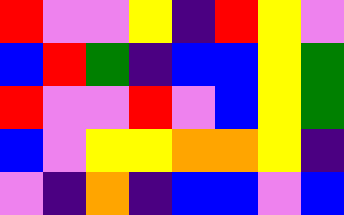[["red", "violet", "violet", "yellow", "indigo", "red", "yellow", "violet"], ["blue", "red", "green", "indigo", "blue", "blue", "yellow", "green"], ["red", "violet", "violet", "red", "violet", "blue", "yellow", "green"], ["blue", "violet", "yellow", "yellow", "orange", "orange", "yellow", "indigo"], ["violet", "indigo", "orange", "indigo", "blue", "blue", "violet", "blue"]]